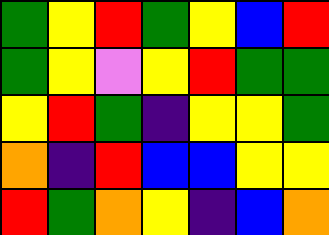[["green", "yellow", "red", "green", "yellow", "blue", "red"], ["green", "yellow", "violet", "yellow", "red", "green", "green"], ["yellow", "red", "green", "indigo", "yellow", "yellow", "green"], ["orange", "indigo", "red", "blue", "blue", "yellow", "yellow"], ["red", "green", "orange", "yellow", "indigo", "blue", "orange"]]